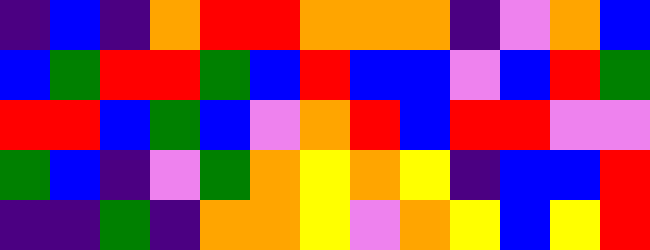[["indigo", "blue", "indigo", "orange", "red", "red", "orange", "orange", "orange", "indigo", "violet", "orange", "blue"], ["blue", "green", "red", "red", "green", "blue", "red", "blue", "blue", "violet", "blue", "red", "green"], ["red", "red", "blue", "green", "blue", "violet", "orange", "red", "blue", "red", "red", "violet", "violet"], ["green", "blue", "indigo", "violet", "green", "orange", "yellow", "orange", "yellow", "indigo", "blue", "blue", "red"], ["indigo", "indigo", "green", "indigo", "orange", "orange", "yellow", "violet", "orange", "yellow", "blue", "yellow", "red"]]